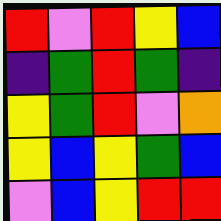[["red", "violet", "red", "yellow", "blue"], ["indigo", "green", "red", "green", "indigo"], ["yellow", "green", "red", "violet", "orange"], ["yellow", "blue", "yellow", "green", "blue"], ["violet", "blue", "yellow", "red", "red"]]